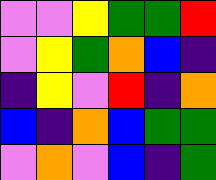[["violet", "violet", "yellow", "green", "green", "red"], ["violet", "yellow", "green", "orange", "blue", "indigo"], ["indigo", "yellow", "violet", "red", "indigo", "orange"], ["blue", "indigo", "orange", "blue", "green", "green"], ["violet", "orange", "violet", "blue", "indigo", "green"]]